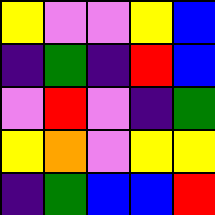[["yellow", "violet", "violet", "yellow", "blue"], ["indigo", "green", "indigo", "red", "blue"], ["violet", "red", "violet", "indigo", "green"], ["yellow", "orange", "violet", "yellow", "yellow"], ["indigo", "green", "blue", "blue", "red"]]